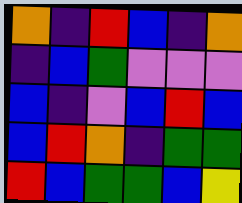[["orange", "indigo", "red", "blue", "indigo", "orange"], ["indigo", "blue", "green", "violet", "violet", "violet"], ["blue", "indigo", "violet", "blue", "red", "blue"], ["blue", "red", "orange", "indigo", "green", "green"], ["red", "blue", "green", "green", "blue", "yellow"]]